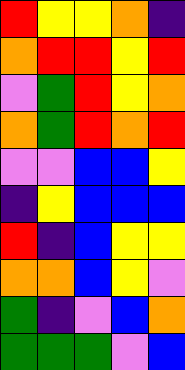[["red", "yellow", "yellow", "orange", "indigo"], ["orange", "red", "red", "yellow", "red"], ["violet", "green", "red", "yellow", "orange"], ["orange", "green", "red", "orange", "red"], ["violet", "violet", "blue", "blue", "yellow"], ["indigo", "yellow", "blue", "blue", "blue"], ["red", "indigo", "blue", "yellow", "yellow"], ["orange", "orange", "blue", "yellow", "violet"], ["green", "indigo", "violet", "blue", "orange"], ["green", "green", "green", "violet", "blue"]]